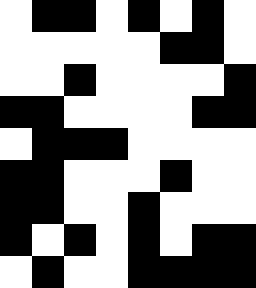[["white", "black", "black", "white", "black", "white", "black", "white"], ["white", "white", "white", "white", "white", "black", "black", "white"], ["white", "white", "black", "white", "white", "white", "white", "black"], ["black", "black", "white", "white", "white", "white", "black", "black"], ["white", "black", "black", "black", "white", "white", "white", "white"], ["black", "black", "white", "white", "white", "black", "white", "white"], ["black", "black", "white", "white", "black", "white", "white", "white"], ["black", "white", "black", "white", "black", "white", "black", "black"], ["white", "black", "white", "white", "black", "black", "black", "black"]]